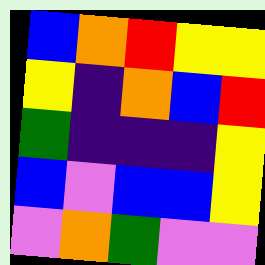[["blue", "orange", "red", "yellow", "yellow"], ["yellow", "indigo", "orange", "blue", "red"], ["green", "indigo", "indigo", "indigo", "yellow"], ["blue", "violet", "blue", "blue", "yellow"], ["violet", "orange", "green", "violet", "violet"]]